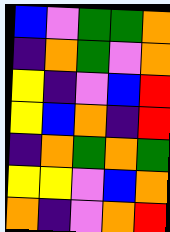[["blue", "violet", "green", "green", "orange"], ["indigo", "orange", "green", "violet", "orange"], ["yellow", "indigo", "violet", "blue", "red"], ["yellow", "blue", "orange", "indigo", "red"], ["indigo", "orange", "green", "orange", "green"], ["yellow", "yellow", "violet", "blue", "orange"], ["orange", "indigo", "violet", "orange", "red"]]